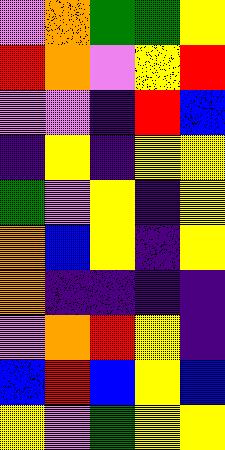[["violet", "orange", "green", "green", "yellow"], ["red", "orange", "violet", "yellow", "red"], ["violet", "violet", "indigo", "red", "blue"], ["indigo", "yellow", "indigo", "yellow", "yellow"], ["green", "violet", "yellow", "indigo", "yellow"], ["orange", "blue", "yellow", "indigo", "yellow"], ["orange", "indigo", "indigo", "indigo", "indigo"], ["violet", "orange", "red", "yellow", "indigo"], ["blue", "red", "blue", "yellow", "blue"], ["yellow", "violet", "green", "yellow", "yellow"]]